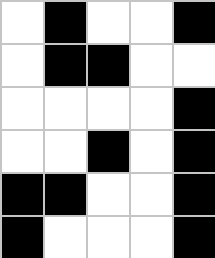[["white", "black", "white", "white", "black"], ["white", "black", "black", "white", "white"], ["white", "white", "white", "white", "black"], ["white", "white", "black", "white", "black"], ["black", "black", "white", "white", "black"], ["black", "white", "white", "white", "black"]]